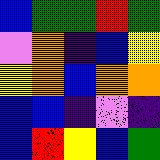[["blue", "green", "green", "red", "green"], ["violet", "orange", "indigo", "blue", "yellow"], ["yellow", "orange", "blue", "orange", "orange"], ["blue", "blue", "indigo", "violet", "indigo"], ["blue", "red", "yellow", "blue", "green"]]